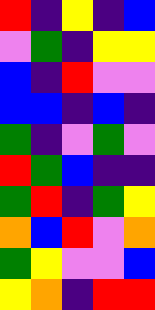[["red", "indigo", "yellow", "indigo", "blue"], ["violet", "green", "indigo", "yellow", "yellow"], ["blue", "indigo", "red", "violet", "violet"], ["blue", "blue", "indigo", "blue", "indigo"], ["green", "indigo", "violet", "green", "violet"], ["red", "green", "blue", "indigo", "indigo"], ["green", "red", "indigo", "green", "yellow"], ["orange", "blue", "red", "violet", "orange"], ["green", "yellow", "violet", "violet", "blue"], ["yellow", "orange", "indigo", "red", "red"]]